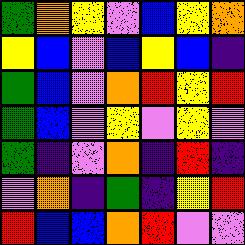[["green", "orange", "yellow", "violet", "blue", "yellow", "orange"], ["yellow", "blue", "violet", "blue", "yellow", "blue", "indigo"], ["green", "blue", "violet", "orange", "red", "yellow", "red"], ["green", "blue", "violet", "yellow", "violet", "yellow", "violet"], ["green", "indigo", "violet", "orange", "indigo", "red", "indigo"], ["violet", "orange", "indigo", "green", "indigo", "yellow", "red"], ["red", "blue", "blue", "orange", "red", "violet", "violet"]]